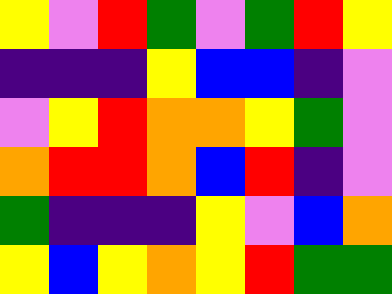[["yellow", "violet", "red", "green", "violet", "green", "red", "yellow"], ["indigo", "indigo", "indigo", "yellow", "blue", "blue", "indigo", "violet"], ["violet", "yellow", "red", "orange", "orange", "yellow", "green", "violet"], ["orange", "red", "red", "orange", "blue", "red", "indigo", "violet"], ["green", "indigo", "indigo", "indigo", "yellow", "violet", "blue", "orange"], ["yellow", "blue", "yellow", "orange", "yellow", "red", "green", "green"]]